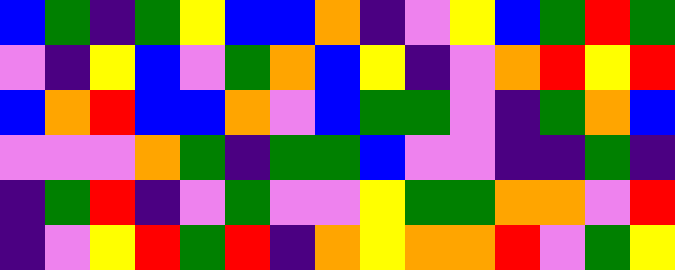[["blue", "green", "indigo", "green", "yellow", "blue", "blue", "orange", "indigo", "violet", "yellow", "blue", "green", "red", "green"], ["violet", "indigo", "yellow", "blue", "violet", "green", "orange", "blue", "yellow", "indigo", "violet", "orange", "red", "yellow", "red"], ["blue", "orange", "red", "blue", "blue", "orange", "violet", "blue", "green", "green", "violet", "indigo", "green", "orange", "blue"], ["violet", "violet", "violet", "orange", "green", "indigo", "green", "green", "blue", "violet", "violet", "indigo", "indigo", "green", "indigo"], ["indigo", "green", "red", "indigo", "violet", "green", "violet", "violet", "yellow", "green", "green", "orange", "orange", "violet", "red"], ["indigo", "violet", "yellow", "red", "green", "red", "indigo", "orange", "yellow", "orange", "orange", "red", "violet", "green", "yellow"]]